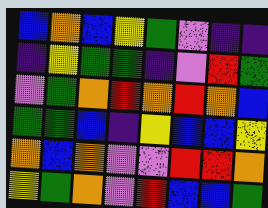[["blue", "orange", "blue", "yellow", "green", "violet", "indigo", "indigo"], ["indigo", "yellow", "green", "green", "indigo", "violet", "red", "green"], ["violet", "green", "orange", "red", "orange", "red", "orange", "blue"], ["green", "green", "blue", "indigo", "yellow", "blue", "blue", "yellow"], ["orange", "blue", "orange", "violet", "violet", "red", "red", "orange"], ["yellow", "green", "orange", "violet", "red", "blue", "blue", "green"]]